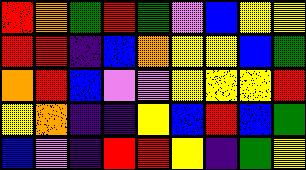[["red", "orange", "green", "red", "green", "violet", "blue", "yellow", "yellow"], ["red", "red", "indigo", "blue", "orange", "yellow", "yellow", "blue", "green"], ["orange", "red", "blue", "violet", "violet", "yellow", "yellow", "yellow", "red"], ["yellow", "orange", "indigo", "indigo", "yellow", "blue", "red", "blue", "green"], ["blue", "violet", "indigo", "red", "red", "yellow", "indigo", "green", "yellow"]]